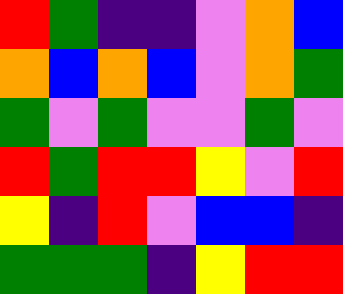[["red", "green", "indigo", "indigo", "violet", "orange", "blue"], ["orange", "blue", "orange", "blue", "violet", "orange", "green"], ["green", "violet", "green", "violet", "violet", "green", "violet"], ["red", "green", "red", "red", "yellow", "violet", "red"], ["yellow", "indigo", "red", "violet", "blue", "blue", "indigo"], ["green", "green", "green", "indigo", "yellow", "red", "red"]]